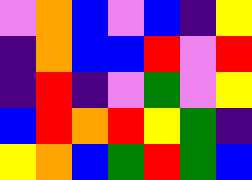[["violet", "orange", "blue", "violet", "blue", "indigo", "yellow"], ["indigo", "orange", "blue", "blue", "red", "violet", "red"], ["indigo", "red", "indigo", "violet", "green", "violet", "yellow"], ["blue", "red", "orange", "red", "yellow", "green", "indigo"], ["yellow", "orange", "blue", "green", "red", "green", "blue"]]